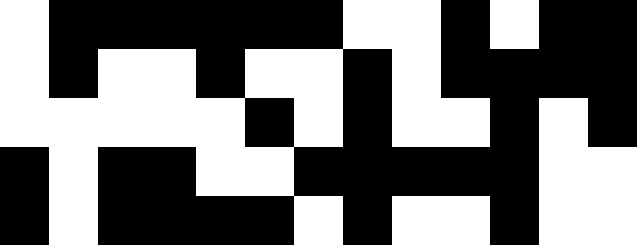[["white", "black", "black", "black", "black", "black", "black", "white", "white", "black", "white", "black", "black"], ["white", "black", "white", "white", "black", "white", "white", "black", "white", "black", "black", "black", "black"], ["white", "white", "white", "white", "white", "black", "white", "black", "white", "white", "black", "white", "black"], ["black", "white", "black", "black", "white", "white", "black", "black", "black", "black", "black", "white", "white"], ["black", "white", "black", "black", "black", "black", "white", "black", "white", "white", "black", "white", "white"]]